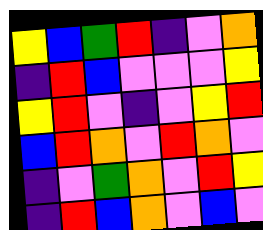[["yellow", "blue", "green", "red", "indigo", "violet", "orange"], ["indigo", "red", "blue", "violet", "violet", "violet", "yellow"], ["yellow", "red", "violet", "indigo", "violet", "yellow", "red"], ["blue", "red", "orange", "violet", "red", "orange", "violet"], ["indigo", "violet", "green", "orange", "violet", "red", "yellow"], ["indigo", "red", "blue", "orange", "violet", "blue", "violet"]]